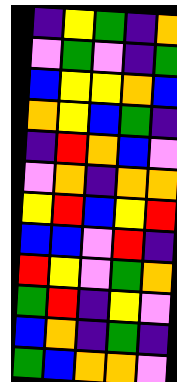[["indigo", "yellow", "green", "indigo", "orange"], ["violet", "green", "violet", "indigo", "green"], ["blue", "yellow", "yellow", "orange", "blue"], ["orange", "yellow", "blue", "green", "indigo"], ["indigo", "red", "orange", "blue", "violet"], ["violet", "orange", "indigo", "orange", "orange"], ["yellow", "red", "blue", "yellow", "red"], ["blue", "blue", "violet", "red", "indigo"], ["red", "yellow", "violet", "green", "orange"], ["green", "red", "indigo", "yellow", "violet"], ["blue", "orange", "indigo", "green", "indigo"], ["green", "blue", "orange", "orange", "violet"]]